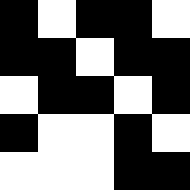[["black", "white", "black", "black", "white"], ["black", "black", "white", "black", "black"], ["white", "black", "black", "white", "black"], ["black", "white", "white", "black", "white"], ["white", "white", "white", "black", "black"]]